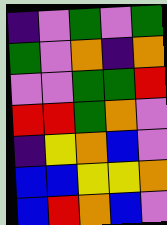[["indigo", "violet", "green", "violet", "green"], ["green", "violet", "orange", "indigo", "orange"], ["violet", "violet", "green", "green", "red"], ["red", "red", "green", "orange", "violet"], ["indigo", "yellow", "orange", "blue", "violet"], ["blue", "blue", "yellow", "yellow", "orange"], ["blue", "red", "orange", "blue", "violet"]]